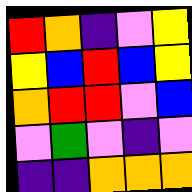[["red", "orange", "indigo", "violet", "yellow"], ["yellow", "blue", "red", "blue", "yellow"], ["orange", "red", "red", "violet", "blue"], ["violet", "green", "violet", "indigo", "violet"], ["indigo", "indigo", "orange", "orange", "orange"]]